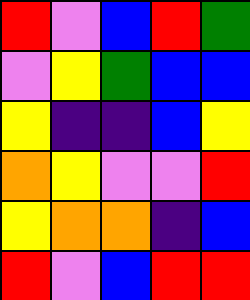[["red", "violet", "blue", "red", "green"], ["violet", "yellow", "green", "blue", "blue"], ["yellow", "indigo", "indigo", "blue", "yellow"], ["orange", "yellow", "violet", "violet", "red"], ["yellow", "orange", "orange", "indigo", "blue"], ["red", "violet", "blue", "red", "red"]]